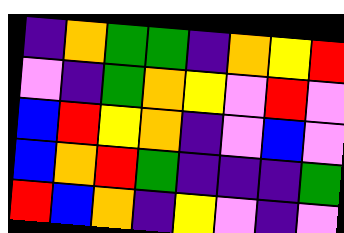[["indigo", "orange", "green", "green", "indigo", "orange", "yellow", "red"], ["violet", "indigo", "green", "orange", "yellow", "violet", "red", "violet"], ["blue", "red", "yellow", "orange", "indigo", "violet", "blue", "violet"], ["blue", "orange", "red", "green", "indigo", "indigo", "indigo", "green"], ["red", "blue", "orange", "indigo", "yellow", "violet", "indigo", "violet"]]